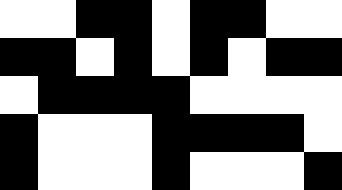[["white", "white", "black", "black", "white", "black", "black", "white", "white"], ["black", "black", "white", "black", "white", "black", "white", "black", "black"], ["white", "black", "black", "black", "black", "white", "white", "white", "white"], ["black", "white", "white", "white", "black", "black", "black", "black", "white"], ["black", "white", "white", "white", "black", "white", "white", "white", "black"]]